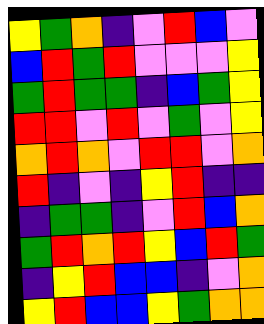[["yellow", "green", "orange", "indigo", "violet", "red", "blue", "violet"], ["blue", "red", "green", "red", "violet", "violet", "violet", "yellow"], ["green", "red", "green", "green", "indigo", "blue", "green", "yellow"], ["red", "red", "violet", "red", "violet", "green", "violet", "yellow"], ["orange", "red", "orange", "violet", "red", "red", "violet", "orange"], ["red", "indigo", "violet", "indigo", "yellow", "red", "indigo", "indigo"], ["indigo", "green", "green", "indigo", "violet", "red", "blue", "orange"], ["green", "red", "orange", "red", "yellow", "blue", "red", "green"], ["indigo", "yellow", "red", "blue", "blue", "indigo", "violet", "orange"], ["yellow", "red", "blue", "blue", "yellow", "green", "orange", "orange"]]